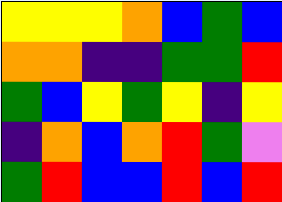[["yellow", "yellow", "yellow", "orange", "blue", "green", "blue"], ["orange", "orange", "indigo", "indigo", "green", "green", "red"], ["green", "blue", "yellow", "green", "yellow", "indigo", "yellow"], ["indigo", "orange", "blue", "orange", "red", "green", "violet"], ["green", "red", "blue", "blue", "red", "blue", "red"]]